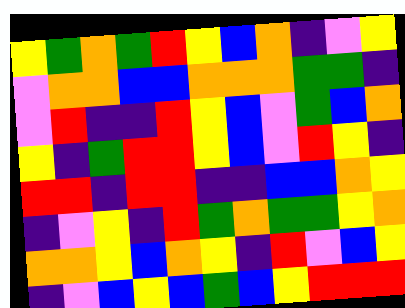[["yellow", "green", "orange", "green", "red", "yellow", "blue", "orange", "indigo", "violet", "yellow"], ["violet", "orange", "orange", "blue", "blue", "orange", "orange", "orange", "green", "green", "indigo"], ["violet", "red", "indigo", "indigo", "red", "yellow", "blue", "violet", "green", "blue", "orange"], ["yellow", "indigo", "green", "red", "red", "yellow", "blue", "violet", "red", "yellow", "indigo"], ["red", "red", "indigo", "red", "red", "indigo", "indigo", "blue", "blue", "orange", "yellow"], ["indigo", "violet", "yellow", "indigo", "red", "green", "orange", "green", "green", "yellow", "orange"], ["orange", "orange", "yellow", "blue", "orange", "yellow", "indigo", "red", "violet", "blue", "yellow"], ["indigo", "violet", "blue", "yellow", "blue", "green", "blue", "yellow", "red", "red", "red"]]